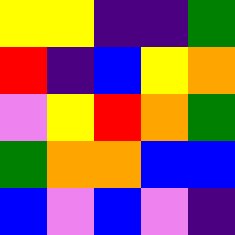[["yellow", "yellow", "indigo", "indigo", "green"], ["red", "indigo", "blue", "yellow", "orange"], ["violet", "yellow", "red", "orange", "green"], ["green", "orange", "orange", "blue", "blue"], ["blue", "violet", "blue", "violet", "indigo"]]